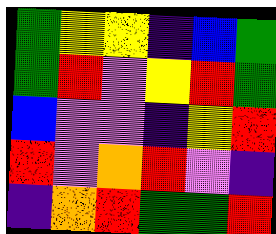[["green", "yellow", "yellow", "indigo", "blue", "green"], ["green", "red", "violet", "yellow", "red", "green"], ["blue", "violet", "violet", "indigo", "yellow", "red"], ["red", "violet", "orange", "red", "violet", "indigo"], ["indigo", "orange", "red", "green", "green", "red"]]